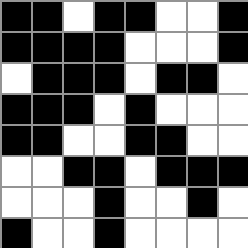[["black", "black", "white", "black", "black", "white", "white", "black"], ["black", "black", "black", "black", "white", "white", "white", "black"], ["white", "black", "black", "black", "white", "black", "black", "white"], ["black", "black", "black", "white", "black", "white", "white", "white"], ["black", "black", "white", "white", "black", "black", "white", "white"], ["white", "white", "black", "black", "white", "black", "black", "black"], ["white", "white", "white", "black", "white", "white", "black", "white"], ["black", "white", "white", "black", "white", "white", "white", "white"]]